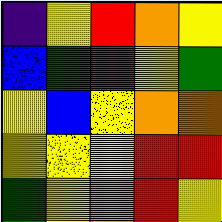[["indigo", "yellow", "red", "orange", "yellow"], ["blue", "green", "red", "yellow", "green"], ["yellow", "blue", "yellow", "orange", "orange"], ["yellow", "yellow", "yellow", "red", "red"], ["green", "yellow", "orange", "red", "yellow"]]